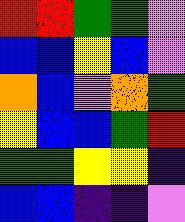[["red", "red", "green", "green", "violet"], ["blue", "blue", "yellow", "blue", "violet"], ["orange", "blue", "violet", "orange", "green"], ["yellow", "blue", "blue", "green", "red"], ["green", "green", "yellow", "yellow", "indigo"], ["blue", "blue", "indigo", "indigo", "violet"]]